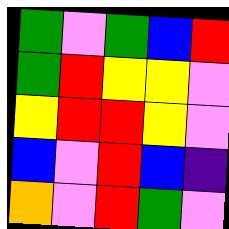[["green", "violet", "green", "blue", "red"], ["green", "red", "yellow", "yellow", "violet"], ["yellow", "red", "red", "yellow", "violet"], ["blue", "violet", "red", "blue", "indigo"], ["orange", "violet", "red", "green", "violet"]]